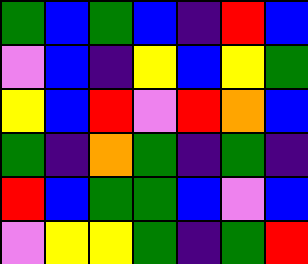[["green", "blue", "green", "blue", "indigo", "red", "blue"], ["violet", "blue", "indigo", "yellow", "blue", "yellow", "green"], ["yellow", "blue", "red", "violet", "red", "orange", "blue"], ["green", "indigo", "orange", "green", "indigo", "green", "indigo"], ["red", "blue", "green", "green", "blue", "violet", "blue"], ["violet", "yellow", "yellow", "green", "indigo", "green", "red"]]